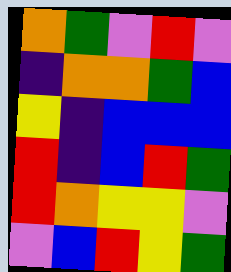[["orange", "green", "violet", "red", "violet"], ["indigo", "orange", "orange", "green", "blue"], ["yellow", "indigo", "blue", "blue", "blue"], ["red", "indigo", "blue", "red", "green"], ["red", "orange", "yellow", "yellow", "violet"], ["violet", "blue", "red", "yellow", "green"]]